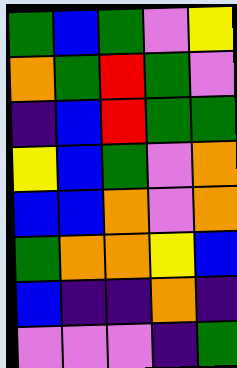[["green", "blue", "green", "violet", "yellow"], ["orange", "green", "red", "green", "violet"], ["indigo", "blue", "red", "green", "green"], ["yellow", "blue", "green", "violet", "orange"], ["blue", "blue", "orange", "violet", "orange"], ["green", "orange", "orange", "yellow", "blue"], ["blue", "indigo", "indigo", "orange", "indigo"], ["violet", "violet", "violet", "indigo", "green"]]